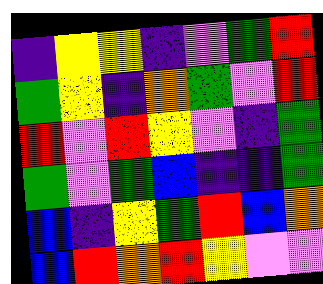[["indigo", "yellow", "yellow", "indigo", "violet", "green", "red"], ["green", "yellow", "indigo", "orange", "green", "violet", "red"], ["red", "violet", "red", "yellow", "violet", "indigo", "green"], ["green", "violet", "green", "blue", "indigo", "indigo", "green"], ["blue", "indigo", "yellow", "green", "red", "blue", "orange"], ["blue", "red", "orange", "red", "yellow", "violet", "violet"]]